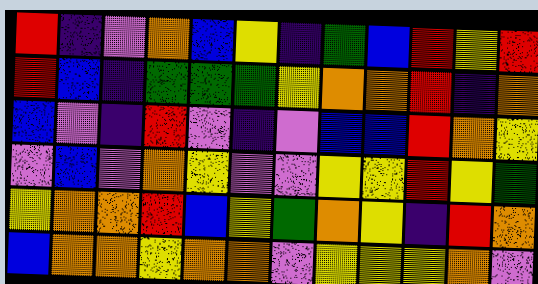[["red", "indigo", "violet", "orange", "blue", "yellow", "indigo", "green", "blue", "red", "yellow", "red"], ["red", "blue", "indigo", "green", "green", "green", "yellow", "orange", "orange", "red", "indigo", "orange"], ["blue", "violet", "indigo", "red", "violet", "indigo", "violet", "blue", "blue", "red", "orange", "yellow"], ["violet", "blue", "violet", "orange", "yellow", "violet", "violet", "yellow", "yellow", "red", "yellow", "green"], ["yellow", "orange", "orange", "red", "blue", "yellow", "green", "orange", "yellow", "indigo", "red", "orange"], ["blue", "orange", "orange", "yellow", "orange", "orange", "violet", "yellow", "yellow", "yellow", "orange", "violet"]]